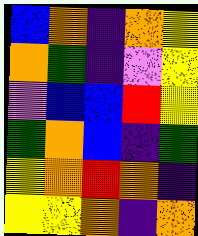[["blue", "orange", "indigo", "orange", "yellow"], ["orange", "green", "indigo", "violet", "yellow"], ["violet", "blue", "blue", "red", "yellow"], ["green", "orange", "blue", "indigo", "green"], ["yellow", "orange", "red", "orange", "indigo"], ["yellow", "yellow", "orange", "indigo", "orange"]]